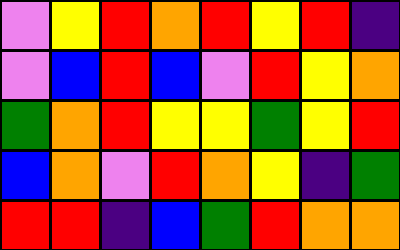[["violet", "yellow", "red", "orange", "red", "yellow", "red", "indigo"], ["violet", "blue", "red", "blue", "violet", "red", "yellow", "orange"], ["green", "orange", "red", "yellow", "yellow", "green", "yellow", "red"], ["blue", "orange", "violet", "red", "orange", "yellow", "indigo", "green"], ["red", "red", "indigo", "blue", "green", "red", "orange", "orange"]]